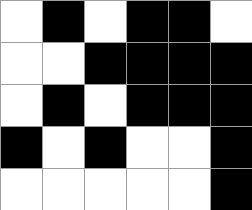[["white", "black", "white", "black", "black", "white"], ["white", "white", "black", "black", "black", "black"], ["white", "black", "white", "black", "black", "black"], ["black", "white", "black", "white", "white", "black"], ["white", "white", "white", "white", "white", "black"]]